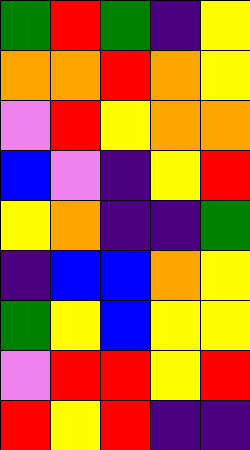[["green", "red", "green", "indigo", "yellow"], ["orange", "orange", "red", "orange", "yellow"], ["violet", "red", "yellow", "orange", "orange"], ["blue", "violet", "indigo", "yellow", "red"], ["yellow", "orange", "indigo", "indigo", "green"], ["indigo", "blue", "blue", "orange", "yellow"], ["green", "yellow", "blue", "yellow", "yellow"], ["violet", "red", "red", "yellow", "red"], ["red", "yellow", "red", "indigo", "indigo"]]